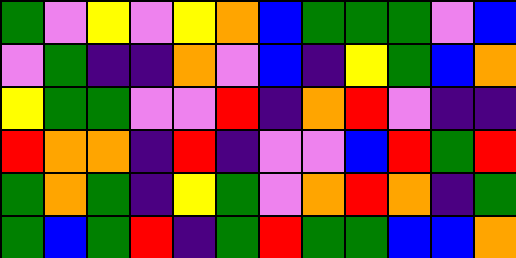[["green", "violet", "yellow", "violet", "yellow", "orange", "blue", "green", "green", "green", "violet", "blue"], ["violet", "green", "indigo", "indigo", "orange", "violet", "blue", "indigo", "yellow", "green", "blue", "orange"], ["yellow", "green", "green", "violet", "violet", "red", "indigo", "orange", "red", "violet", "indigo", "indigo"], ["red", "orange", "orange", "indigo", "red", "indigo", "violet", "violet", "blue", "red", "green", "red"], ["green", "orange", "green", "indigo", "yellow", "green", "violet", "orange", "red", "orange", "indigo", "green"], ["green", "blue", "green", "red", "indigo", "green", "red", "green", "green", "blue", "blue", "orange"]]